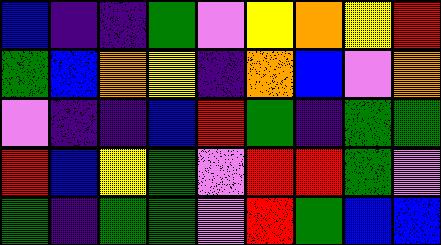[["blue", "indigo", "indigo", "green", "violet", "yellow", "orange", "yellow", "red"], ["green", "blue", "orange", "yellow", "indigo", "orange", "blue", "violet", "orange"], ["violet", "indigo", "indigo", "blue", "red", "green", "indigo", "green", "green"], ["red", "blue", "yellow", "green", "violet", "red", "red", "green", "violet"], ["green", "indigo", "green", "green", "violet", "red", "green", "blue", "blue"]]